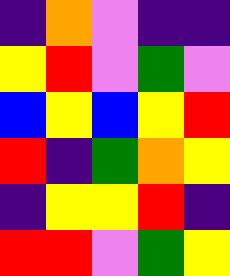[["indigo", "orange", "violet", "indigo", "indigo"], ["yellow", "red", "violet", "green", "violet"], ["blue", "yellow", "blue", "yellow", "red"], ["red", "indigo", "green", "orange", "yellow"], ["indigo", "yellow", "yellow", "red", "indigo"], ["red", "red", "violet", "green", "yellow"]]